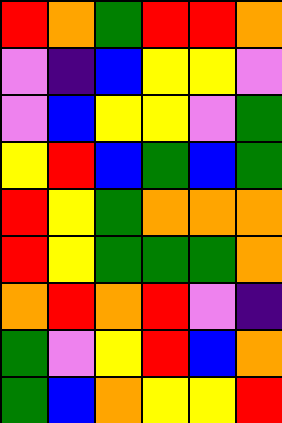[["red", "orange", "green", "red", "red", "orange"], ["violet", "indigo", "blue", "yellow", "yellow", "violet"], ["violet", "blue", "yellow", "yellow", "violet", "green"], ["yellow", "red", "blue", "green", "blue", "green"], ["red", "yellow", "green", "orange", "orange", "orange"], ["red", "yellow", "green", "green", "green", "orange"], ["orange", "red", "orange", "red", "violet", "indigo"], ["green", "violet", "yellow", "red", "blue", "orange"], ["green", "blue", "orange", "yellow", "yellow", "red"]]